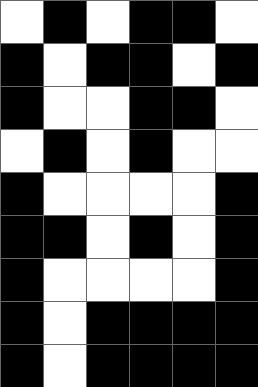[["white", "black", "white", "black", "black", "white"], ["black", "white", "black", "black", "white", "black"], ["black", "white", "white", "black", "black", "white"], ["white", "black", "white", "black", "white", "white"], ["black", "white", "white", "white", "white", "black"], ["black", "black", "white", "black", "white", "black"], ["black", "white", "white", "white", "white", "black"], ["black", "white", "black", "black", "black", "black"], ["black", "white", "black", "black", "black", "black"]]